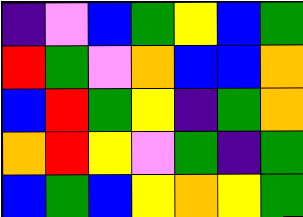[["indigo", "violet", "blue", "green", "yellow", "blue", "green"], ["red", "green", "violet", "orange", "blue", "blue", "orange"], ["blue", "red", "green", "yellow", "indigo", "green", "orange"], ["orange", "red", "yellow", "violet", "green", "indigo", "green"], ["blue", "green", "blue", "yellow", "orange", "yellow", "green"]]